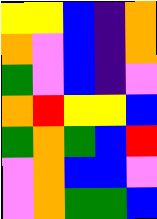[["yellow", "yellow", "blue", "indigo", "orange"], ["orange", "violet", "blue", "indigo", "orange"], ["green", "violet", "blue", "indigo", "violet"], ["orange", "red", "yellow", "yellow", "blue"], ["green", "orange", "green", "blue", "red"], ["violet", "orange", "blue", "blue", "violet"], ["violet", "orange", "green", "green", "blue"]]